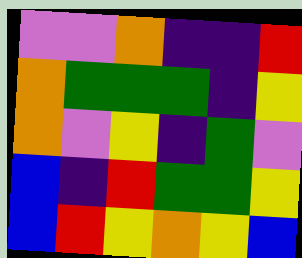[["violet", "violet", "orange", "indigo", "indigo", "red"], ["orange", "green", "green", "green", "indigo", "yellow"], ["orange", "violet", "yellow", "indigo", "green", "violet"], ["blue", "indigo", "red", "green", "green", "yellow"], ["blue", "red", "yellow", "orange", "yellow", "blue"]]